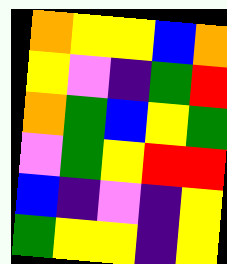[["orange", "yellow", "yellow", "blue", "orange"], ["yellow", "violet", "indigo", "green", "red"], ["orange", "green", "blue", "yellow", "green"], ["violet", "green", "yellow", "red", "red"], ["blue", "indigo", "violet", "indigo", "yellow"], ["green", "yellow", "yellow", "indigo", "yellow"]]